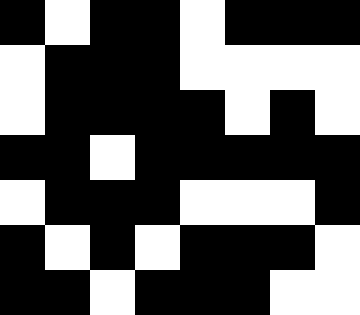[["black", "white", "black", "black", "white", "black", "black", "black"], ["white", "black", "black", "black", "white", "white", "white", "white"], ["white", "black", "black", "black", "black", "white", "black", "white"], ["black", "black", "white", "black", "black", "black", "black", "black"], ["white", "black", "black", "black", "white", "white", "white", "black"], ["black", "white", "black", "white", "black", "black", "black", "white"], ["black", "black", "white", "black", "black", "black", "white", "white"]]